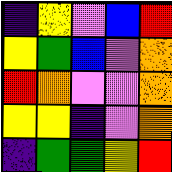[["indigo", "yellow", "violet", "blue", "red"], ["yellow", "green", "blue", "violet", "orange"], ["red", "orange", "violet", "violet", "orange"], ["yellow", "yellow", "indigo", "violet", "orange"], ["indigo", "green", "green", "yellow", "red"]]